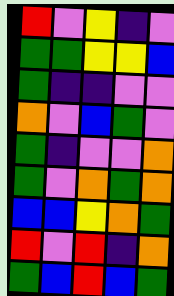[["red", "violet", "yellow", "indigo", "violet"], ["green", "green", "yellow", "yellow", "blue"], ["green", "indigo", "indigo", "violet", "violet"], ["orange", "violet", "blue", "green", "violet"], ["green", "indigo", "violet", "violet", "orange"], ["green", "violet", "orange", "green", "orange"], ["blue", "blue", "yellow", "orange", "green"], ["red", "violet", "red", "indigo", "orange"], ["green", "blue", "red", "blue", "green"]]